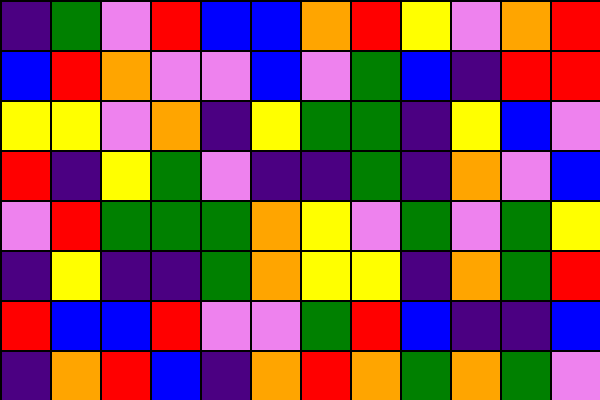[["indigo", "green", "violet", "red", "blue", "blue", "orange", "red", "yellow", "violet", "orange", "red"], ["blue", "red", "orange", "violet", "violet", "blue", "violet", "green", "blue", "indigo", "red", "red"], ["yellow", "yellow", "violet", "orange", "indigo", "yellow", "green", "green", "indigo", "yellow", "blue", "violet"], ["red", "indigo", "yellow", "green", "violet", "indigo", "indigo", "green", "indigo", "orange", "violet", "blue"], ["violet", "red", "green", "green", "green", "orange", "yellow", "violet", "green", "violet", "green", "yellow"], ["indigo", "yellow", "indigo", "indigo", "green", "orange", "yellow", "yellow", "indigo", "orange", "green", "red"], ["red", "blue", "blue", "red", "violet", "violet", "green", "red", "blue", "indigo", "indigo", "blue"], ["indigo", "orange", "red", "blue", "indigo", "orange", "red", "orange", "green", "orange", "green", "violet"]]